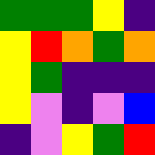[["green", "green", "green", "yellow", "indigo"], ["yellow", "red", "orange", "green", "orange"], ["yellow", "green", "indigo", "indigo", "indigo"], ["yellow", "violet", "indigo", "violet", "blue"], ["indigo", "violet", "yellow", "green", "red"]]